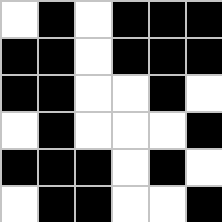[["white", "black", "white", "black", "black", "black"], ["black", "black", "white", "black", "black", "black"], ["black", "black", "white", "white", "black", "white"], ["white", "black", "white", "white", "white", "black"], ["black", "black", "black", "white", "black", "white"], ["white", "black", "black", "white", "white", "black"]]